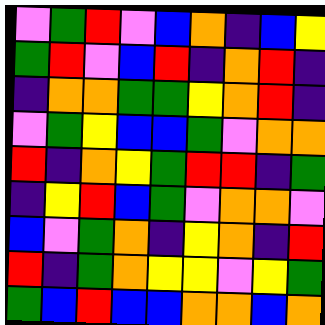[["violet", "green", "red", "violet", "blue", "orange", "indigo", "blue", "yellow"], ["green", "red", "violet", "blue", "red", "indigo", "orange", "red", "indigo"], ["indigo", "orange", "orange", "green", "green", "yellow", "orange", "red", "indigo"], ["violet", "green", "yellow", "blue", "blue", "green", "violet", "orange", "orange"], ["red", "indigo", "orange", "yellow", "green", "red", "red", "indigo", "green"], ["indigo", "yellow", "red", "blue", "green", "violet", "orange", "orange", "violet"], ["blue", "violet", "green", "orange", "indigo", "yellow", "orange", "indigo", "red"], ["red", "indigo", "green", "orange", "yellow", "yellow", "violet", "yellow", "green"], ["green", "blue", "red", "blue", "blue", "orange", "orange", "blue", "orange"]]